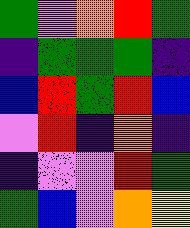[["green", "violet", "orange", "red", "green"], ["indigo", "green", "green", "green", "indigo"], ["blue", "red", "green", "red", "blue"], ["violet", "red", "indigo", "orange", "indigo"], ["indigo", "violet", "violet", "red", "green"], ["green", "blue", "violet", "orange", "yellow"]]